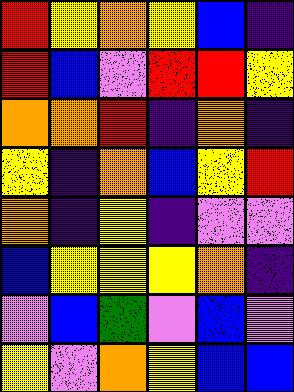[["red", "yellow", "orange", "yellow", "blue", "indigo"], ["red", "blue", "violet", "red", "red", "yellow"], ["orange", "orange", "red", "indigo", "orange", "indigo"], ["yellow", "indigo", "orange", "blue", "yellow", "red"], ["orange", "indigo", "yellow", "indigo", "violet", "violet"], ["blue", "yellow", "yellow", "yellow", "orange", "indigo"], ["violet", "blue", "green", "violet", "blue", "violet"], ["yellow", "violet", "orange", "yellow", "blue", "blue"]]